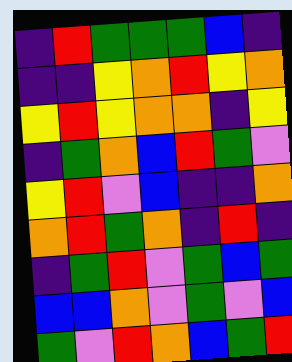[["indigo", "red", "green", "green", "green", "blue", "indigo"], ["indigo", "indigo", "yellow", "orange", "red", "yellow", "orange"], ["yellow", "red", "yellow", "orange", "orange", "indigo", "yellow"], ["indigo", "green", "orange", "blue", "red", "green", "violet"], ["yellow", "red", "violet", "blue", "indigo", "indigo", "orange"], ["orange", "red", "green", "orange", "indigo", "red", "indigo"], ["indigo", "green", "red", "violet", "green", "blue", "green"], ["blue", "blue", "orange", "violet", "green", "violet", "blue"], ["green", "violet", "red", "orange", "blue", "green", "red"]]